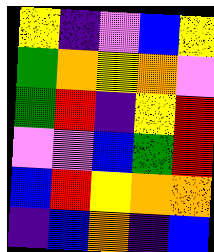[["yellow", "indigo", "violet", "blue", "yellow"], ["green", "orange", "yellow", "orange", "violet"], ["green", "red", "indigo", "yellow", "red"], ["violet", "violet", "blue", "green", "red"], ["blue", "red", "yellow", "orange", "orange"], ["indigo", "blue", "orange", "indigo", "blue"]]